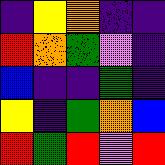[["indigo", "yellow", "orange", "indigo", "indigo"], ["red", "orange", "green", "violet", "indigo"], ["blue", "indigo", "indigo", "green", "indigo"], ["yellow", "indigo", "green", "orange", "blue"], ["red", "green", "red", "violet", "red"]]